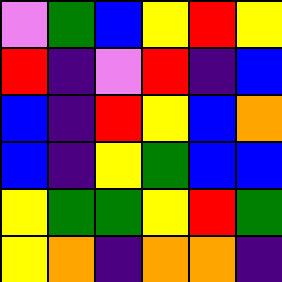[["violet", "green", "blue", "yellow", "red", "yellow"], ["red", "indigo", "violet", "red", "indigo", "blue"], ["blue", "indigo", "red", "yellow", "blue", "orange"], ["blue", "indigo", "yellow", "green", "blue", "blue"], ["yellow", "green", "green", "yellow", "red", "green"], ["yellow", "orange", "indigo", "orange", "orange", "indigo"]]